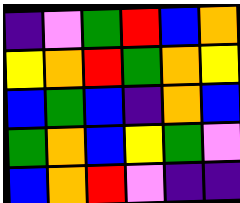[["indigo", "violet", "green", "red", "blue", "orange"], ["yellow", "orange", "red", "green", "orange", "yellow"], ["blue", "green", "blue", "indigo", "orange", "blue"], ["green", "orange", "blue", "yellow", "green", "violet"], ["blue", "orange", "red", "violet", "indigo", "indigo"]]